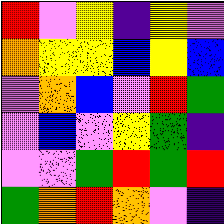[["red", "violet", "yellow", "indigo", "yellow", "violet"], ["orange", "yellow", "yellow", "blue", "yellow", "blue"], ["violet", "orange", "blue", "violet", "red", "green"], ["violet", "blue", "violet", "yellow", "green", "indigo"], ["violet", "violet", "green", "red", "green", "red"], ["green", "orange", "red", "orange", "violet", "indigo"]]